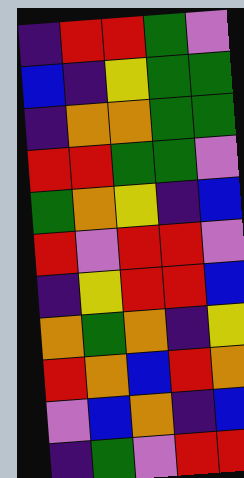[["indigo", "red", "red", "green", "violet"], ["blue", "indigo", "yellow", "green", "green"], ["indigo", "orange", "orange", "green", "green"], ["red", "red", "green", "green", "violet"], ["green", "orange", "yellow", "indigo", "blue"], ["red", "violet", "red", "red", "violet"], ["indigo", "yellow", "red", "red", "blue"], ["orange", "green", "orange", "indigo", "yellow"], ["red", "orange", "blue", "red", "orange"], ["violet", "blue", "orange", "indigo", "blue"], ["indigo", "green", "violet", "red", "red"]]